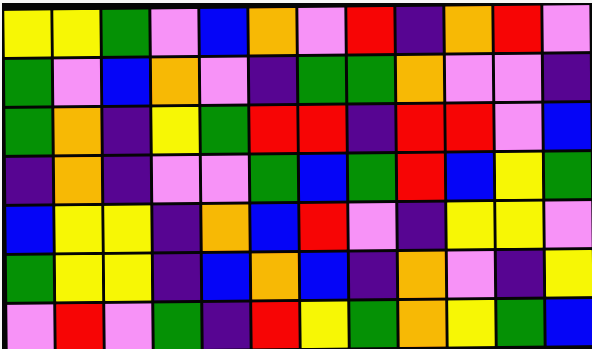[["yellow", "yellow", "green", "violet", "blue", "orange", "violet", "red", "indigo", "orange", "red", "violet"], ["green", "violet", "blue", "orange", "violet", "indigo", "green", "green", "orange", "violet", "violet", "indigo"], ["green", "orange", "indigo", "yellow", "green", "red", "red", "indigo", "red", "red", "violet", "blue"], ["indigo", "orange", "indigo", "violet", "violet", "green", "blue", "green", "red", "blue", "yellow", "green"], ["blue", "yellow", "yellow", "indigo", "orange", "blue", "red", "violet", "indigo", "yellow", "yellow", "violet"], ["green", "yellow", "yellow", "indigo", "blue", "orange", "blue", "indigo", "orange", "violet", "indigo", "yellow"], ["violet", "red", "violet", "green", "indigo", "red", "yellow", "green", "orange", "yellow", "green", "blue"]]